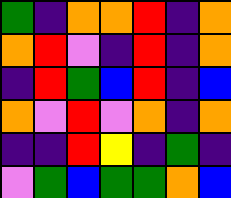[["green", "indigo", "orange", "orange", "red", "indigo", "orange"], ["orange", "red", "violet", "indigo", "red", "indigo", "orange"], ["indigo", "red", "green", "blue", "red", "indigo", "blue"], ["orange", "violet", "red", "violet", "orange", "indigo", "orange"], ["indigo", "indigo", "red", "yellow", "indigo", "green", "indigo"], ["violet", "green", "blue", "green", "green", "orange", "blue"]]